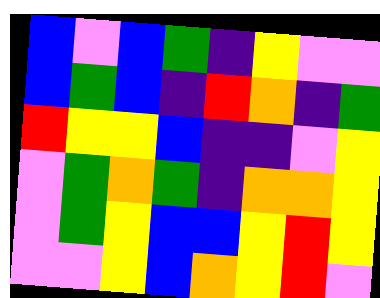[["blue", "violet", "blue", "green", "indigo", "yellow", "violet", "violet"], ["blue", "green", "blue", "indigo", "red", "orange", "indigo", "green"], ["red", "yellow", "yellow", "blue", "indigo", "indigo", "violet", "yellow"], ["violet", "green", "orange", "green", "indigo", "orange", "orange", "yellow"], ["violet", "green", "yellow", "blue", "blue", "yellow", "red", "yellow"], ["violet", "violet", "yellow", "blue", "orange", "yellow", "red", "violet"]]